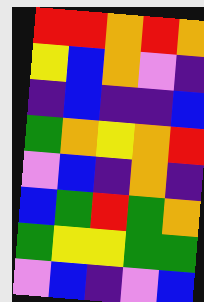[["red", "red", "orange", "red", "orange"], ["yellow", "blue", "orange", "violet", "indigo"], ["indigo", "blue", "indigo", "indigo", "blue"], ["green", "orange", "yellow", "orange", "red"], ["violet", "blue", "indigo", "orange", "indigo"], ["blue", "green", "red", "green", "orange"], ["green", "yellow", "yellow", "green", "green"], ["violet", "blue", "indigo", "violet", "blue"]]